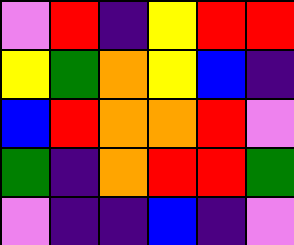[["violet", "red", "indigo", "yellow", "red", "red"], ["yellow", "green", "orange", "yellow", "blue", "indigo"], ["blue", "red", "orange", "orange", "red", "violet"], ["green", "indigo", "orange", "red", "red", "green"], ["violet", "indigo", "indigo", "blue", "indigo", "violet"]]